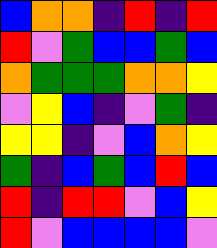[["blue", "orange", "orange", "indigo", "red", "indigo", "red"], ["red", "violet", "green", "blue", "blue", "green", "blue"], ["orange", "green", "green", "green", "orange", "orange", "yellow"], ["violet", "yellow", "blue", "indigo", "violet", "green", "indigo"], ["yellow", "yellow", "indigo", "violet", "blue", "orange", "yellow"], ["green", "indigo", "blue", "green", "blue", "red", "blue"], ["red", "indigo", "red", "red", "violet", "blue", "yellow"], ["red", "violet", "blue", "blue", "blue", "blue", "violet"]]